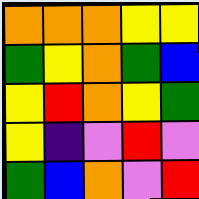[["orange", "orange", "orange", "yellow", "yellow"], ["green", "yellow", "orange", "green", "blue"], ["yellow", "red", "orange", "yellow", "green"], ["yellow", "indigo", "violet", "red", "violet"], ["green", "blue", "orange", "violet", "red"]]